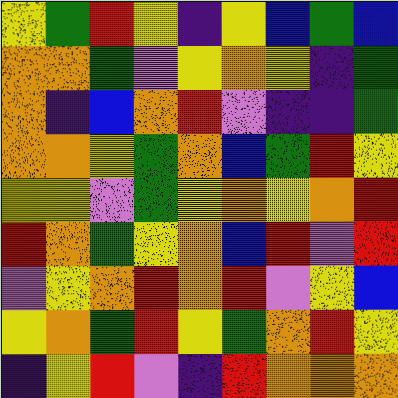[["yellow", "green", "red", "yellow", "indigo", "yellow", "blue", "green", "blue"], ["orange", "orange", "green", "violet", "yellow", "orange", "yellow", "indigo", "green"], ["orange", "indigo", "blue", "orange", "red", "violet", "indigo", "indigo", "green"], ["orange", "orange", "yellow", "green", "orange", "blue", "green", "red", "yellow"], ["yellow", "yellow", "violet", "green", "yellow", "orange", "yellow", "orange", "red"], ["red", "orange", "green", "yellow", "orange", "blue", "red", "violet", "red"], ["violet", "yellow", "orange", "red", "orange", "red", "violet", "yellow", "blue"], ["yellow", "orange", "green", "red", "yellow", "green", "orange", "red", "yellow"], ["indigo", "yellow", "red", "violet", "indigo", "red", "orange", "orange", "orange"]]